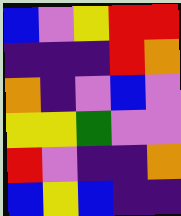[["blue", "violet", "yellow", "red", "red"], ["indigo", "indigo", "indigo", "red", "orange"], ["orange", "indigo", "violet", "blue", "violet"], ["yellow", "yellow", "green", "violet", "violet"], ["red", "violet", "indigo", "indigo", "orange"], ["blue", "yellow", "blue", "indigo", "indigo"]]